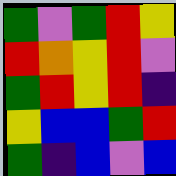[["green", "violet", "green", "red", "yellow"], ["red", "orange", "yellow", "red", "violet"], ["green", "red", "yellow", "red", "indigo"], ["yellow", "blue", "blue", "green", "red"], ["green", "indigo", "blue", "violet", "blue"]]